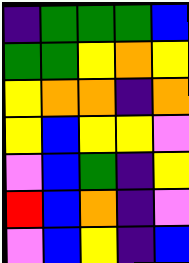[["indigo", "green", "green", "green", "blue"], ["green", "green", "yellow", "orange", "yellow"], ["yellow", "orange", "orange", "indigo", "orange"], ["yellow", "blue", "yellow", "yellow", "violet"], ["violet", "blue", "green", "indigo", "yellow"], ["red", "blue", "orange", "indigo", "violet"], ["violet", "blue", "yellow", "indigo", "blue"]]